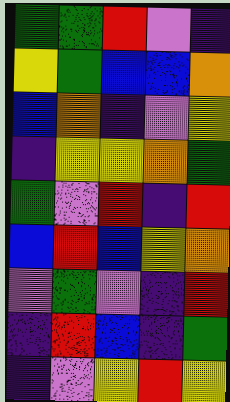[["green", "green", "red", "violet", "indigo"], ["yellow", "green", "blue", "blue", "orange"], ["blue", "orange", "indigo", "violet", "yellow"], ["indigo", "yellow", "yellow", "orange", "green"], ["green", "violet", "red", "indigo", "red"], ["blue", "red", "blue", "yellow", "orange"], ["violet", "green", "violet", "indigo", "red"], ["indigo", "red", "blue", "indigo", "green"], ["indigo", "violet", "yellow", "red", "yellow"]]